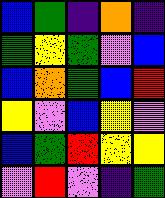[["blue", "green", "indigo", "orange", "indigo"], ["green", "yellow", "green", "violet", "blue"], ["blue", "orange", "green", "blue", "red"], ["yellow", "violet", "blue", "yellow", "violet"], ["blue", "green", "red", "yellow", "yellow"], ["violet", "red", "violet", "indigo", "green"]]